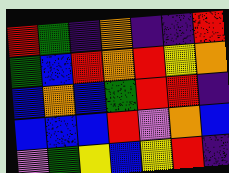[["red", "green", "indigo", "orange", "indigo", "indigo", "red"], ["green", "blue", "red", "orange", "red", "yellow", "orange"], ["blue", "orange", "blue", "green", "red", "red", "indigo"], ["blue", "blue", "blue", "red", "violet", "orange", "blue"], ["violet", "green", "yellow", "blue", "yellow", "red", "indigo"]]